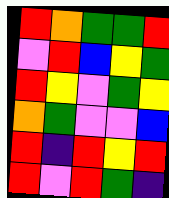[["red", "orange", "green", "green", "red"], ["violet", "red", "blue", "yellow", "green"], ["red", "yellow", "violet", "green", "yellow"], ["orange", "green", "violet", "violet", "blue"], ["red", "indigo", "red", "yellow", "red"], ["red", "violet", "red", "green", "indigo"]]